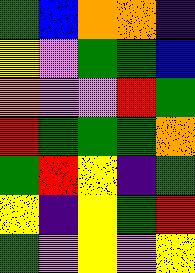[["green", "blue", "orange", "orange", "indigo"], ["yellow", "violet", "green", "green", "blue"], ["orange", "violet", "violet", "red", "green"], ["red", "green", "green", "green", "orange"], ["green", "red", "yellow", "indigo", "green"], ["yellow", "indigo", "yellow", "green", "red"], ["green", "violet", "yellow", "violet", "yellow"]]